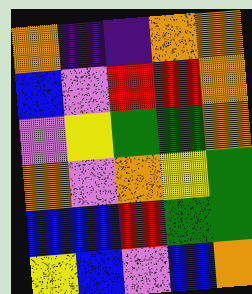[["orange", "indigo", "indigo", "orange", "orange"], ["blue", "violet", "red", "red", "orange"], ["violet", "yellow", "green", "green", "orange"], ["orange", "violet", "orange", "yellow", "green"], ["blue", "blue", "red", "green", "green"], ["yellow", "blue", "violet", "blue", "orange"]]